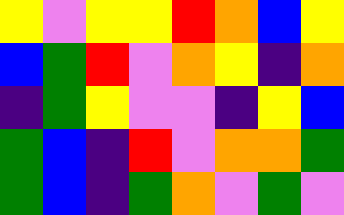[["yellow", "violet", "yellow", "yellow", "red", "orange", "blue", "yellow"], ["blue", "green", "red", "violet", "orange", "yellow", "indigo", "orange"], ["indigo", "green", "yellow", "violet", "violet", "indigo", "yellow", "blue"], ["green", "blue", "indigo", "red", "violet", "orange", "orange", "green"], ["green", "blue", "indigo", "green", "orange", "violet", "green", "violet"]]